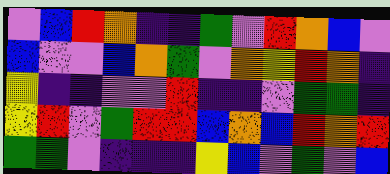[["violet", "blue", "red", "orange", "indigo", "indigo", "green", "violet", "red", "orange", "blue", "violet"], ["blue", "violet", "violet", "blue", "orange", "green", "violet", "orange", "yellow", "red", "orange", "indigo"], ["yellow", "indigo", "indigo", "violet", "violet", "red", "indigo", "indigo", "violet", "green", "green", "indigo"], ["yellow", "red", "violet", "green", "red", "red", "blue", "orange", "blue", "red", "orange", "red"], ["green", "green", "violet", "indigo", "indigo", "indigo", "yellow", "blue", "violet", "green", "violet", "blue"]]